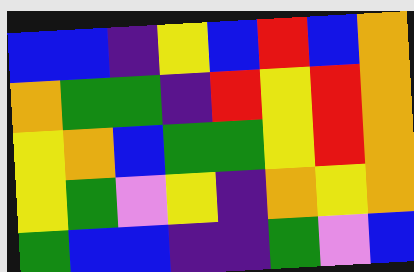[["blue", "blue", "indigo", "yellow", "blue", "red", "blue", "orange"], ["orange", "green", "green", "indigo", "red", "yellow", "red", "orange"], ["yellow", "orange", "blue", "green", "green", "yellow", "red", "orange"], ["yellow", "green", "violet", "yellow", "indigo", "orange", "yellow", "orange"], ["green", "blue", "blue", "indigo", "indigo", "green", "violet", "blue"]]